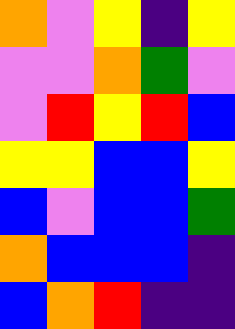[["orange", "violet", "yellow", "indigo", "yellow"], ["violet", "violet", "orange", "green", "violet"], ["violet", "red", "yellow", "red", "blue"], ["yellow", "yellow", "blue", "blue", "yellow"], ["blue", "violet", "blue", "blue", "green"], ["orange", "blue", "blue", "blue", "indigo"], ["blue", "orange", "red", "indigo", "indigo"]]